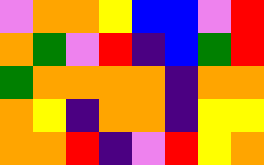[["violet", "orange", "orange", "yellow", "blue", "blue", "violet", "red"], ["orange", "green", "violet", "red", "indigo", "blue", "green", "red"], ["green", "orange", "orange", "orange", "orange", "indigo", "orange", "orange"], ["orange", "yellow", "indigo", "orange", "orange", "indigo", "yellow", "yellow"], ["orange", "orange", "red", "indigo", "violet", "red", "yellow", "orange"]]